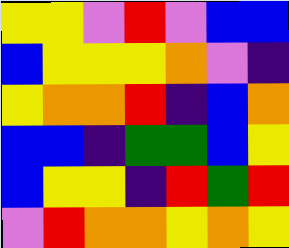[["yellow", "yellow", "violet", "red", "violet", "blue", "blue"], ["blue", "yellow", "yellow", "yellow", "orange", "violet", "indigo"], ["yellow", "orange", "orange", "red", "indigo", "blue", "orange"], ["blue", "blue", "indigo", "green", "green", "blue", "yellow"], ["blue", "yellow", "yellow", "indigo", "red", "green", "red"], ["violet", "red", "orange", "orange", "yellow", "orange", "yellow"]]